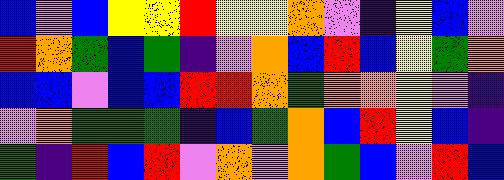[["blue", "violet", "blue", "yellow", "yellow", "red", "yellow", "yellow", "orange", "violet", "indigo", "yellow", "blue", "violet"], ["red", "orange", "green", "blue", "green", "indigo", "violet", "orange", "blue", "red", "blue", "yellow", "green", "orange"], ["blue", "blue", "violet", "blue", "blue", "red", "red", "orange", "green", "orange", "orange", "yellow", "violet", "indigo"], ["violet", "orange", "green", "green", "green", "indigo", "blue", "green", "orange", "blue", "red", "yellow", "blue", "indigo"], ["green", "indigo", "red", "blue", "red", "violet", "orange", "violet", "orange", "green", "blue", "violet", "red", "blue"]]